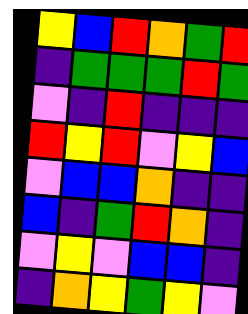[["yellow", "blue", "red", "orange", "green", "red"], ["indigo", "green", "green", "green", "red", "green"], ["violet", "indigo", "red", "indigo", "indigo", "indigo"], ["red", "yellow", "red", "violet", "yellow", "blue"], ["violet", "blue", "blue", "orange", "indigo", "indigo"], ["blue", "indigo", "green", "red", "orange", "indigo"], ["violet", "yellow", "violet", "blue", "blue", "indigo"], ["indigo", "orange", "yellow", "green", "yellow", "violet"]]